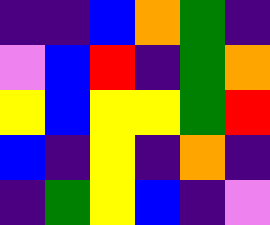[["indigo", "indigo", "blue", "orange", "green", "indigo"], ["violet", "blue", "red", "indigo", "green", "orange"], ["yellow", "blue", "yellow", "yellow", "green", "red"], ["blue", "indigo", "yellow", "indigo", "orange", "indigo"], ["indigo", "green", "yellow", "blue", "indigo", "violet"]]